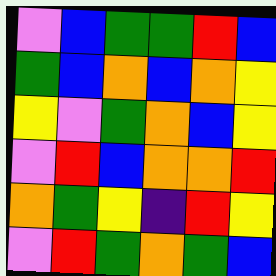[["violet", "blue", "green", "green", "red", "blue"], ["green", "blue", "orange", "blue", "orange", "yellow"], ["yellow", "violet", "green", "orange", "blue", "yellow"], ["violet", "red", "blue", "orange", "orange", "red"], ["orange", "green", "yellow", "indigo", "red", "yellow"], ["violet", "red", "green", "orange", "green", "blue"]]